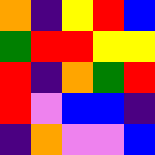[["orange", "indigo", "yellow", "red", "blue"], ["green", "red", "red", "yellow", "yellow"], ["red", "indigo", "orange", "green", "red"], ["red", "violet", "blue", "blue", "indigo"], ["indigo", "orange", "violet", "violet", "blue"]]